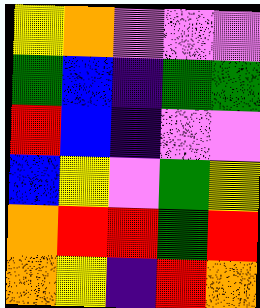[["yellow", "orange", "violet", "violet", "violet"], ["green", "blue", "indigo", "green", "green"], ["red", "blue", "indigo", "violet", "violet"], ["blue", "yellow", "violet", "green", "yellow"], ["orange", "red", "red", "green", "red"], ["orange", "yellow", "indigo", "red", "orange"]]